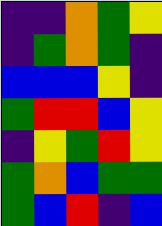[["indigo", "indigo", "orange", "green", "yellow"], ["indigo", "green", "orange", "green", "indigo"], ["blue", "blue", "blue", "yellow", "indigo"], ["green", "red", "red", "blue", "yellow"], ["indigo", "yellow", "green", "red", "yellow"], ["green", "orange", "blue", "green", "green"], ["green", "blue", "red", "indigo", "blue"]]